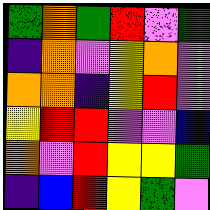[["green", "orange", "green", "red", "violet", "green"], ["indigo", "orange", "violet", "yellow", "orange", "violet"], ["orange", "orange", "indigo", "yellow", "red", "violet"], ["yellow", "red", "red", "violet", "violet", "blue"], ["orange", "violet", "red", "yellow", "yellow", "green"], ["indigo", "blue", "red", "yellow", "green", "violet"]]